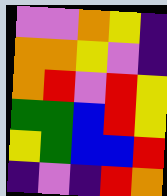[["violet", "violet", "orange", "yellow", "indigo"], ["orange", "orange", "yellow", "violet", "indigo"], ["orange", "red", "violet", "red", "yellow"], ["green", "green", "blue", "red", "yellow"], ["yellow", "green", "blue", "blue", "red"], ["indigo", "violet", "indigo", "red", "orange"]]